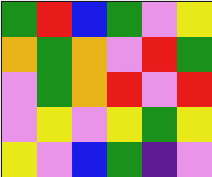[["green", "red", "blue", "green", "violet", "yellow"], ["orange", "green", "orange", "violet", "red", "green"], ["violet", "green", "orange", "red", "violet", "red"], ["violet", "yellow", "violet", "yellow", "green", "yellow"], ["yellow", "violet", "blue", "green", "indigo", "violet"]]